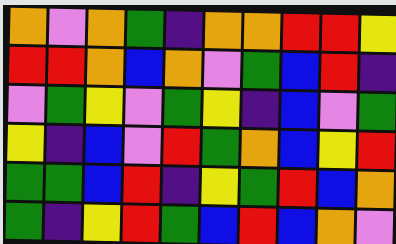[["orange", "violet", "orange", "green", "indigo", "orange", "orange", "red", "red", "yellow"], ["red", "red", "orange", "blue", "orange", "violet", "green", "blue", "red", "indigo"], ["violet", "green", "yellow", "violet", "green", "yellow", "indigo", "blue", "violet", "green"], ["yellow", "indigo", "blue", "violet", "red", "green", "orange", "blue", "yellow", "red"], ["green", "green", "blue", "red", "indigo", "yellow", "green", "red", "blue", "orange"], ["green", "indigo", "yellow", "red", "green", "blue", "red", "blue", "orange", "violet"]]